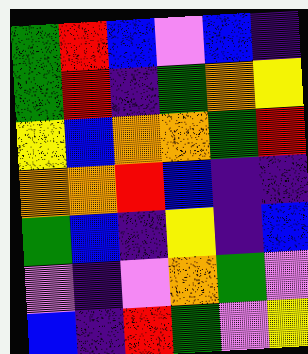[["green", "red", "blue", "violet", "blue", "indigo"], ["green", "red", "indigo", "green", "orange", "yellow"], ["yellow", "blue", "orange", "orange", "green", "red"], ["orange", "orange", "red", "blue", "indigo", "indigo"], ["green", "blue", "indigo", "yellow", "indigo", "blue"], ["violet", "indigo", "violet", "orange", "green", "violet"], ["blue", "indigo", "red", "green", "violet", "yellow"]]